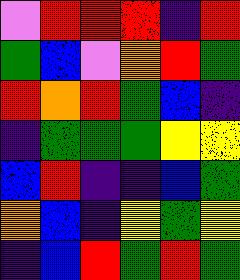[["violet", "red", "red", "red", "indigo", "red"], ["green", "blue", "violet", "orange", "red", "green"], ["red", "orange", "red", "green", "blue", "indigo"], ["indigo", "green", "green", "green", "yellow", "yellow"], ["blue", "red", "indigo", "indigo", "blue", "green"], ["orange", "blue", "indigo", "yellow", "green", "yellow"], ["indigo", "blue", "red", "green", "red", "green"]]